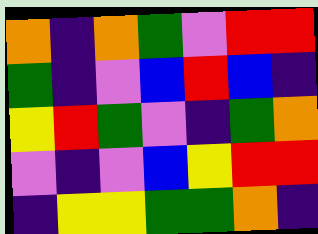[["orange", "indigo", "orange", "green", "violet", "red", "red"], ["green", "indigo", "violet", "blue", "red", "blue", "indigo"], ["yellow", "red", "green", "violet", "indigo", "green", "orange"], ["violet", "indigo", "violet", "blue", "yellow", "red", "red"], ["indigo", "yellow", "yellow", "green", "green", "orange", "indigo"]]